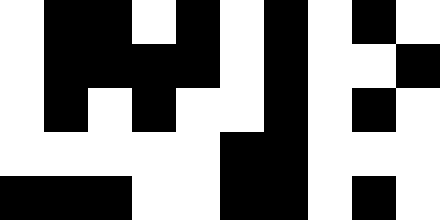[["white", "black", "black", "white", "black", "white", "black", "white", "black", "white"], ["white", "black", "black", "black", "black", "white", "black", "white", "white", "black"], ["white", "black", "white", "black", "white", "white", "black", "white", "black", "white"], ["white", "white", "white", "white", "white", "black", "black", "white", "white", "white"], ["black", "black", "black", "white", "white", "black", "black", "white", "black", "white"]]